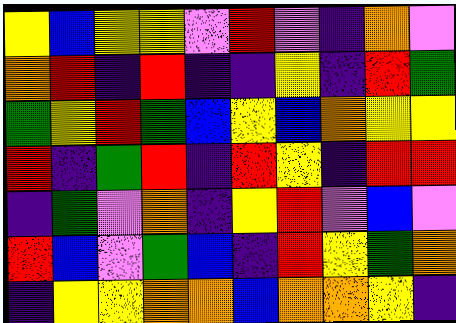[["yellow", "blue", "yellow", "yellow", "violet", "red", "violet", "indigo", "orange", "violet"], ["orange", "red", "indigo", "red", "indigo", "indigo", "yellow", "indigo", "red", "green"], ["green", "yellow", "red", "green", "blue", "yellow", "blue", "orange", "yellow", "yellow"], ["red", "indigo", "green", "red", "indigo", "red", "yellow", "indigo", "red", "red"], ["indigo", "green", "violet", "orange", "indigo", "yellow", "red", "violet", "blue", "violet"], ["red", "blue", "violet", "green", "blue", "indigo", "red", "yellow", "green", "orange"], ["indigo", "yellow", "yellow", "orange", "orange", "blue", "orange", "orange", "yellow", "indigo"]]